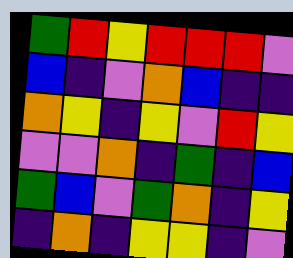[["green", "red", "yellow", "red", "red", "red", "violet"], ["blue", "indigo", "violet", "orange", "blue", "indigo", "indigo"], ["orange", "yellow", "indigo", "yellow", "violet", "red", "yellow"], ["violet", "violet", "orange", "indigo", "green", "indigo", "blue"], ["green", "blue", "violet", "green", "orange", "indigo", "yellow"], ["indigo", "orange", "indigo", "yellow", "yellow", "indigo", "violet"]]